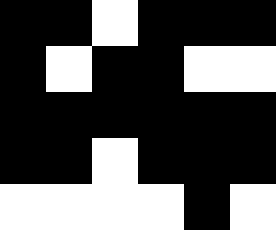[["black", "black", "white", "black", "black", "black"], ["black", "white", "black", "black", "white", "white"], ["black", "black", "black", "black", "black", "black"], ["black", "black", "white", "black", "black", "black"], ["white", "white", "white", "white", "black", "white"]]